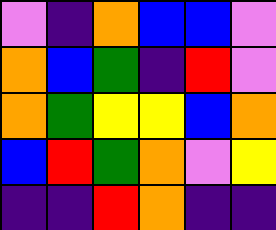[["violet", "indigo", "orange", "blue", "blue", "violet"], ["orange", "blue", "green", "indigo", "red", "violet"], ["orange", "green", "yellow", "yellow", "blue", "orange"], ["blue", "red", "green", "orange", "violet", "yellow"], ["indigo", "indigo", "red", "orange", "indigo", "indigo"]]